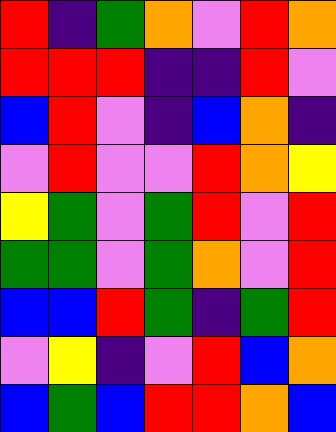[["red", "indigo", "green", "orange", "violet", "red", "orange"], ["red", "red", "red", "indigo", "indigo", "red", "violet"], ["blue", "red", "violet", "indigo", "blue", "orange", "indigo"], ["violet", "red", "violet", "violet", "red", "orange", "yellow"], ["yellow", "green", "violet", "green", "red", "violet", "red"], ["green", "green", "violet", "green", "orange", "violet", "red"], ["blue", "blue", "red", "green", "indigo", "green", "red"], ["violet", "yellow", "indigo", "violet", "red", "blue", "orange"], ["blue", "green", "blue", "red", "red", "orange", "blue"]]